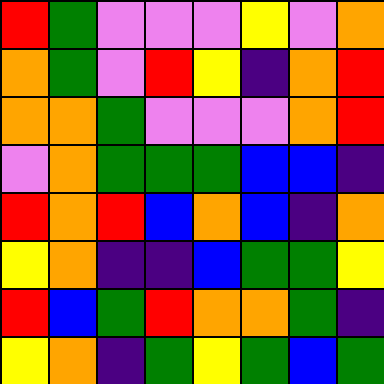[["red", "green", "violet", "violet", "violet", "yellow", "violet", "orange"], ["orange", "green", "violet", "red", "yellow", "indigo", "orange", "red"], ["orange", "orange", "green", "violet", "violet", "violet", "orange", "red"], ["violet", "orange", "green", "green", "green", "blue", "blue", "indigo"], ["red", "orange", "red", "blue", "orange", "blue", "indigo", "orange"], ["yellow", "orange", "indigo", "indigo", "blue", "green", "green", "yellow"], ["red", "blue", "green", "red", "orange", "orange", "green", "indigo"], ["yellow", "orange", "indigo", "green", "yellow", "green", "blue", "green"]]